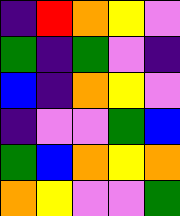[["indigo", "red", "orange", "yellow", "violet"], ["green", "indigo", "green", "violet", "indigo"], ["blue", "indigo", "orange", "yellow", "violet"], ["indigo", "violet", "violet", "green", "blue"], ["green", "blue", "orange", "yellow", "orange"], ["orange", "yellow", "violet", "violet", "green"]]